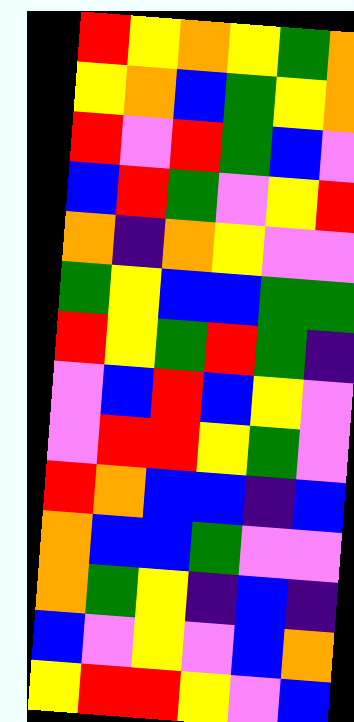[["red", "yellow", "orange", "yellow", "green", "orange"], ["yellow", "orange", "blue", "green", "yellow", "orange"], ["red", "violet", "red", "green", "blue", "violet"], ["blue", "red", "green", "violet", "yellow", "red"], ["orange", "indigo", "orange", "yellow", "violet", "violet"], ["green", "yellow", "blue", "blue", "green", "green"], ["red", "yellow", "green", "red", "green", "indigo"], ["violet", "blue", "red", "blue", "yellow", "violet"], ["violet", "red", "red", "yellow", "green", "violet"], ["red", "orange", "blue", "blue", "indigo", "blue"], ["orange", "blue", "blue", "green", "violet", "violet"], ["orange", "green", "yellow", "indigo", "blue", "indigo"], ["blue", "violet", "yellow", "violet", "blue", "orange"], ["yellow", "red", "red", "yellow", "violet", "blue"]]